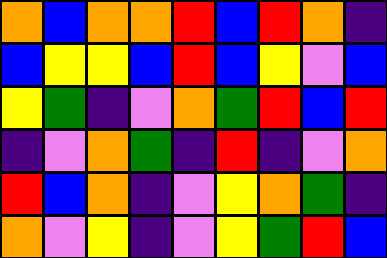[["orange", "blue", "orange", "orange", "red", "blue", "red", "orange", "indigo"], ["blue", "yellow", "yellow", "blue", "red", "blue", "yellow", "violet", "blue"], ["yellow", "green", "indigo", "violet", "orange", "green", "red", "blue", "red"], ["indigo", "violet", "orange", "green", "indigo", "red", "indigo", "violet", "orange"], ["red", "blue", "orange", "indigo", "violet", "yellow", "orange", "green", "indigo"], ["orange", "violet", "yellow", "indigo", "violet", "yellow", "green", "red", "blue"]]